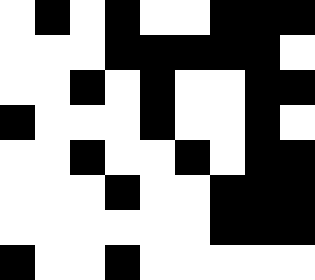[["white", "black", "white", "black", "white", "white", "black", "black", "black"], ["white", "white", "white", "black", "black", "black", "black", "black", "white"], ["white", "white", "black", "white", "black", "white", "white", "black", "black"], ["black", "white", "white", "white", "black", "white", "white", "black", "white"], ["white", "white", "black", "white", "white", "black", "white", "black", "black"], ["white", "white", "white", "black", "white", "white", "black", "black", "black"], ["white", "white", "white", "white", "white", "white", "black", "black", "black"], ["black", "white", "white", "black", "white", "white", "white", "white", "white"]]